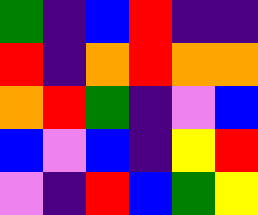[["green", "indigo", "blue", "red", "indigo", "indigo"], ["red", "indigo", "orange", "red", "orange", "orange"], ["orange", "red", "green", "indigo", "violet", "blue"], ["blue", "violet", "blue", "indigo", "yellow", "red"], ["violet", "indigo", "red", "blue", "green", "yellow"]]